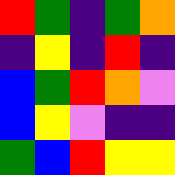[["red", "green", "indigo", "green", "orange"], ["indigo", "yellow", "indigo", "red", "indigo"], ["blue", "green", "red", "orange", "violet"], ["blue", "yellow", "violet", "indigo", "indigo"], ["green", "blue", "red", "yellow", "yellow"]]